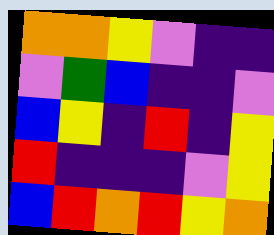[["orange", "orange", "yellow", "violet", "indigo", "indigo"], ["violet", "green", "blue", "indigo", "indigo", "violet"], ["blue", "yellow", "indigo", "red", "indigo", "yellow"], ["red", "indigo", "indigo", "indigo", "violet", "yellow"], ["blue", "red", "orange", "red", "yellow", "orange"]]